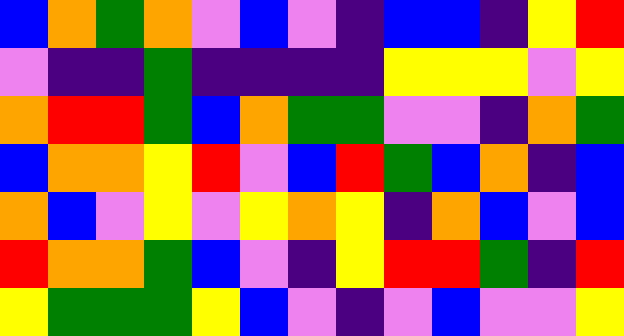[["blue", "orange", "green", "orange", "violet", "blue", "violet", "indigo", "blue", "blue", "indigo", "yellow", "red"], ["violet", "indigo", "indigo", "green", "indigo", "indigo", "indigo", "indigo", "yellow", "yellow", "yellow", "violet", "yellow"], ["orange", "red", "red", "green", "blue", "orange", "green", "green", "violet", "violet", "indigo", "orange", "green"], ["blue", "orange", "orange", "yellow", "red", "violet", "blue", "red", "green", "blue", "orange", "indigo", "blue"], ["orange", "blue", "violet", "yellow", "violet", "yellow", "orange", "yellow", "indigo", "orange", "blue", "violet", "blue"], ["red", "orange", "orange", "green", "blue", "violet", "indigo", "yellow", "red", "red", "green", "indigo", "red"], ["yellow", "green", "green", "green", "yellow", "blue", "violet", "indigo", "violet", "blue", "violet", "violet", "yellow"]]